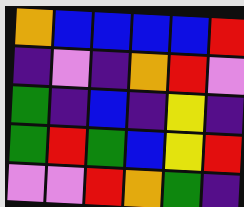[["orange", "blue", "blue", "blue", "blue", "red"], ["indigo", "violet", "indigo", "orange", "red", "violet"], ["green", "indigo", "blue", "indigo", "yellow", "indigo"], ["green", "red", "green", "blue", "yellow", "red"], ["violet", "violet", "red", "orange", "green", "indigo"]]